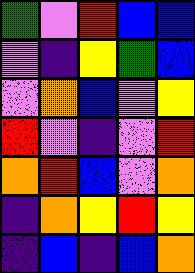[["green", "violet", "red", "blue", "blue"], ["violet", "indigo", "yellow", "green", "blue"], ["violet", "orange", "blue", "violet", "yellow"], ["red", "violet", "indigo", "violet", "red"], ["orange", "red", "blue", "violet", "orange"], ["indigo", "orange", "yellow", "red", "yellow"], ["indigo", "blue", "indigo", "blue", "orange"]]